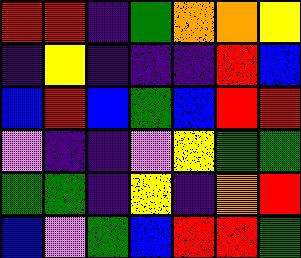[["red", "red", "indigo", "green", "orange", "orange", "yellow"], ["indigo", "yellow", "indigo", "indigo", "indigo", "red", "blue"], ["blue", "red", "blue", "green", "blue", "red", "red"], ["violet", "indigo", "indigo", "violet", "yellow", "green", "green"], ["green", "green", "indigo", "yellow", "indigo", "orange", "red"], ["blue", "violet", "green", "blue", "red", "red", "green"]]